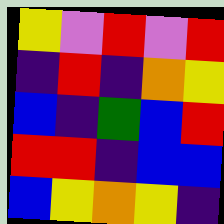[["yellow", "violet", "red", "violet", "red"], ["indigo", "red", "indigo", "orange", "yellow"], ["blue", "indigo", "green", "blue", "red"], ["red", "red", "indigo", "blue", "blue"], ["blue", "yellow", "orange", "yellow", "indigo"]]